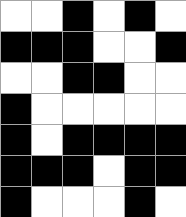[["white", "white", "black", "white", "black", "white"], ["black", "black", "black", "white", "white", "black"], ["white", "white", "black", "black", "white", "white"], ["black", "white", "white", "white", "white", "white"], ["black", "white", "black", "black", "black", "black"], ["black", "black", "black", "white", "black", "black"], ["black", "white", "white", "white", "black", "white"]]